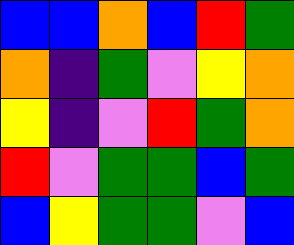[["blue", "blue", "orange", "blue", "red", "green"], ["orange", "indigo", "green", "violet", "yellow", "orange"], ["yellow", "indigo", "violet", "red", "green", "orange"], ["red", "violet", "green", "green", "blue", "green"], ["blue", "yellow", "green", "green", "violet", "blue"]]